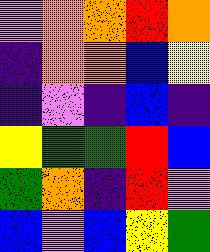[["violet", "orange", "orange", "red", "orange"], ["indigo", "orange", "orange", "blue", "yellow"], ["indigo", "violet", "indigo", "blue", "indigo"], ["yellow", "green", "green", "red", "blue"], ["green", "orange", "indigo", "red", "violet"], ["blue", "violet", "blue", "yellow", "green"]]